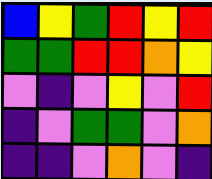[["blue", "yellow", "green", "red", "yellow", "red"], ["green", "green", "red", "red", "orange", "yellow"], ["violet", "indigo", "violet", "yellow", "violet", "red"], ["indigo", "violet", "green", "green", "violet", "orange"], ["indigo", "indigo", "violet", "orange", "violet", "indigo"]]